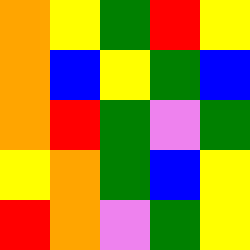[["orange", "yellow", "green", "red", "yellow"], ["orange", "blue", "yellow", "green", "blue"], ["orange", "red", "green", "violet", "green"], ["yellow", "orange", "green", "blue", "yellow"], ["red", "orange", "violet", "green", "yellow"]]